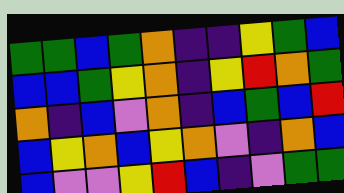[["green", "green", "blue", "green", "orange", "indigo", "indigo", "yellow", "green", "blue"], ["blue", "blue", "green", "yellow", "orange", "indigo", "yellow", "red", "orange", "green"], ["orange", "indigo", "blue", "violet", "orange", "indigo", "blue", "green", "blue", "red"], ["blue", "yellow", "orange", "blue", "yellow", "orange", "violet", "indigo", "orange", "blue"], ["blue", "violet", "violet", "yellow", "red", "blue", "indigo", "violet", "green", "green"]]